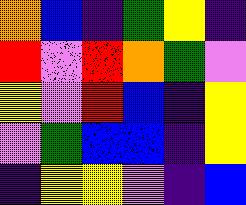[["orange", "blue", "indigo", "green", "yellow", "indigo"], ["red", "violet", "red", "orange", "green", "violet"], ["yellow", "violet", "red", "blue", "indigo", "yellow"], ["violet", "green", "blue", "blue", "indigo", "yellow"], ["indigo", "yellow", "yellow", "violet", "indigo", "blue"]]